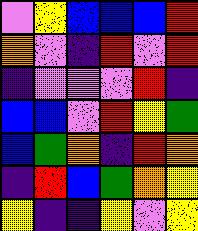[["violet", "yellow", "blue", "blue", "blue", "red"], ["orange", "violet", "indigo", "red", "violet", "red"], ["indigo", "violet", "violet", "violet", "red", "indigo"], ["blue", "blue", "violet", "red", "yellow", "green"], ["blue", "green", "orange", "indigo", "red", "orange"], ["indigo", "red", "blue", "green", "orange", "yellow"], ["yellow", "indigo", "indigo", "yellow", "violet", "yellow"]]